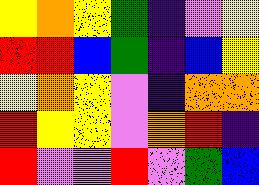[["yellow", "orange", "yellow", "green", "indigo", "violet", "yellow"], ["red", "red", "blue", "green", "indigo", "blue", "yellow"], ["yellow", "orange", "yellow", "violet", "indigo", "orange", "orange"], ["red", "yellow", "yellow", "violet", "orange", "red", "indigo"], ["red", "violet", "violet", "red", "violet", "green", "blue"]]